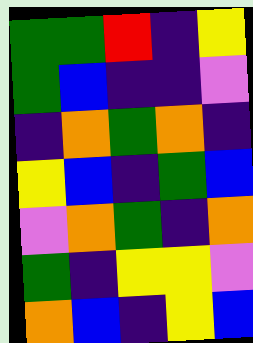[["green", "green", "red", "indigo", "yellow"], ["green", "blue", "indigo", "indigo", "violet"], ["indigo", "orange", "green", "orange", "indigo"], ["yellow", "blue", "indigo", "green", "blue"], ["violet", "orange", "green", "indigo", "orange"], ["green", "indigo", "yellow", "yellow", "violet"], ["orange", "blue", "indigo", "yellow", "blue"]]